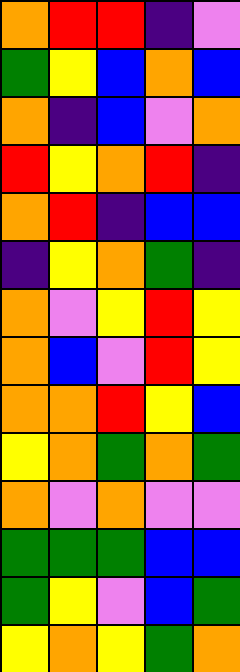[["orange", "red", "red", "indigo", "violet"], ["green", "yellow", "blue", "orange", "blue"], ["orange", "indigo", "blue", "violet", "orange"], ["red", "yellow", "orange", "red", "indigo"], ["orange", "red", "indigo", "blue", "blue"], ["indigo", "yellow", "orange", "green", "indigo"], ["orange", "violet", "yellow", "red", "yellow"], ["orange", "blue", "violet", "red", "yellow"], ["orange", "orange", "red", "yellow", "blue"], ["yellow", "orange", "green", "orange", "green"], ["orange", "violet", "orange", "violet", "violet"], ["green", "green", "green", "blue", "blue"], ["green", "yellow", "violet", "blue", "green"], ["yellow", "orange", "yellow", "green", "orange"]]